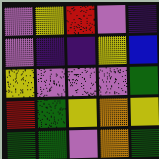[["violet", "yellow", "red", "violet", "indigo"], ["violet", "indigo", "indigo", "yellow", "blue"], ["yellow", "violet", "violet", "violet", "green"], ["red", "green", "yellow", "orange", "yellow"], ["green", "green", "violet", "orange", "green"]]